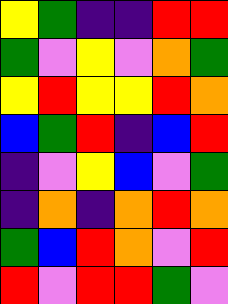[["yellow", "green", "indigo", "indigo", "red", "red"], ["green", "violet", "yellow", "violet", "orange", "green"], ["yellow", "red", "yellow", "yellow", "red", "orange"], ["blue", "green", "red", "indigo", "blue", "red"], ["indigo", "violet", "yellow", "blue", "violet", "green"], ["indigo", "orange", "indigo", "orange", "red", "orange"], ["green", "blue", "red", "orange", "violet", "red"], ["red", "violet", "red", "red", "green", "violet"]]